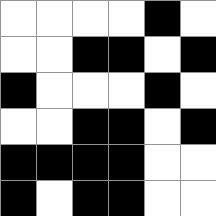[["white", "white", "white", "white", "black", "white"], ["white", "white", "black", "black", "white", "black"], ["black", "white", "white", "white", "black", "white"], ["white", "white", "black", "black", "white", "black"], ["black", "black", "black", "black", "white", "white"], ["black", "white", "black", "black", "white", "white"]]